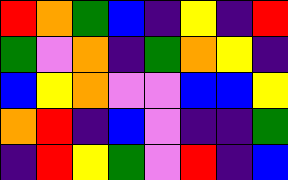[["red", "orange", "green", "blue", "indigo", "yellow", "indigo", "red"], ["green", "violet", "orange", "indigo", "green", "orange", "yellow", "indigo"], ["blue", "yellow", "orange", "violet", "violet", "blue", "blue", "yellow"], ["orange", "red", "indigo", "blue", "violet", "indigo", "indigo", "green"], ["indigo", "red", "yellow", "green", "violet", "red", "indigo", "blue"]]